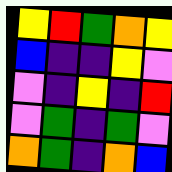[["yellow", "red", "green", "orange", "yellow"], ["blue", "indigo", "indigo", "yellow", "violet"], ["violet", "indigo", "yellow", "indigo", "red"], ["violet", "green", "indigo", "green", "violet"], ["orange", "green", "indigo", "orange", "blue"]]